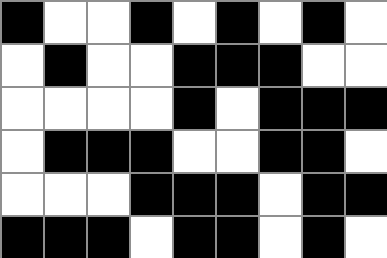[["black", "white", "white", "black", "white", "black", "white", "black", "white"], ["white", "black", "white", "white", "black", "black", "black", "white", "white"], ["white", "white", "white", "white", "black", "white", "black", "black", "black"], ["white", "black", "black", "black", "white", "white", "black", "black", "white"], ["white", "white", "white", "black", "black", "black", "white", "black", "black"], ["black", "black", "black", "white", "black", "black", "white", "black", "white"]]